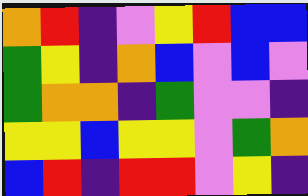[["orange", "red", "indigo", "violet", "yellow", "red", "blue", "blue"], ["green", "yellow", "indigo", "orange", "blue", "violet", "blue", "violet"], ["green", "orange", "orange", "indigo", "green", "violet", "violet", "indigo"], ["yellow", "yellow", "blue", "yellow", "yellow", "violet", "green", "orange"], ["blue", "red", "indigo", "red", "red", "violet", "yellow", "indigo"]]